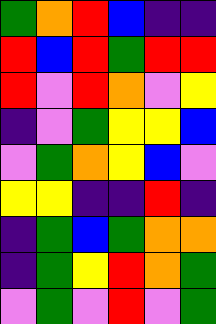[["green", "orange", "red", "blue", "indigo", "indigo"], ["red", "blue", "red", "green", "red", "red"], ["red", "violet", "red", "orange", "violet", "yellow"], ["indigo", "violet", "green", "yellow", "yellow", "blue"], ["violet", "green", "orange", "yellow", "blue", "violet"], ["yellow", "yellow", "indigo", "indigo", "red", "indigo"], ["indigo", "green", "blue", "green", "orange", "orange"], ["indigo", "green", "yellow", "red", "orange", "green"], ["violet", "green", "violet", "red", "violet", "green"]]